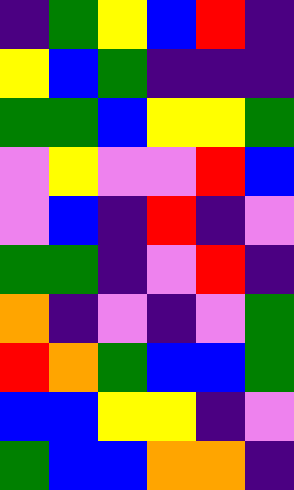[["indigo", "green", "yellow", "blue", "red", "indigo"], ["yellow", "blue", "green", "indigo", "indigo", "indigo"], ["green", "green", "blue", "yellow", "yellow", "green"], ["violet", "yellow", "violet", "violet", "red", "blue"], ["violet", "blue", "indigo", "red", "indigo", "violet"], ["green", "green", "indigo", "violet", "red", "indigo"], ["orange", "indigo", "violet", "indigo", "violet", "green"], ["red", "orange", "green", "blue", "blue", "green"], ["blue", "blue", "yellow", "yellow", "indigo", "violet"], ["green", "blue", "blue", "orange", "orange", "indigo"]]